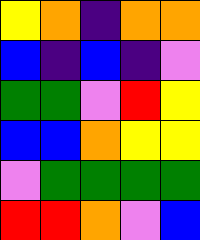[["yellow", "orange", "indigo", "orange", "orange"], ["blue", "indigo", "blue", "indigo", "violet"], ["green", "green", "violet", "red", "yellow"], ["blue", "blue", "orange", "yellow", "yellow"], ["violet", "green", "green", "green", "green"], ["red", "red", "orange", "violet", "blue"]]